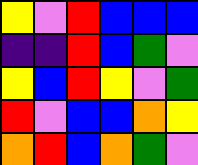[["yellow", "violet", "red", "blue", "blue", "blue"], ["indigo", "indigo", "red", "blue", "green", "violet"], ["yellow", "blue", "red", "yellow", "violet", "green"], ["red", "violet", "blue", "blue", "orange", "yellow"], ["orange", "red", "blue", "orange", "green", "violet"]]